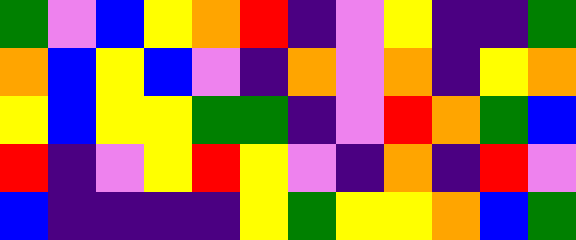[["green", "violet", "blue", "yellow", "orange", "red", "indigo", "violet", "yellow", "indigo", "indigo", "green"], ["orange", "blue", "yellow", "blue", "violet", "indigo", "orange", "violet", "orange", "indigo", "yellow", "orange"], ["yellow", "blue", "yellow", "yellow", "green", "green", "indigo", "violet", "red", "orange", "green", "blue"], ["red", "indigo", "violet", "yellow", "red", "yellow", "violet", "indigo", "orange", "indigo", "red", "violet"], ["blue", "indigo", "indigo", "indigo", "indigo", "yellow", "green", "yellow", "yellow", "orange", "blue", "green"]]